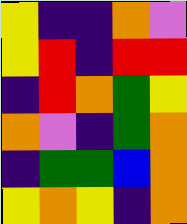[["yellow", "indigo", "indigo", "orange", "violet"], ["yellow", "red", "indigo", "red", "red"], ["indigo", "red", "orange", "green", "yellow"], ["orange", "violet", "indigo", "green", "orange"], ["indigo", "green", "green", "blue", "orange"], ["yellow", "orange", "yellow", "indigo", "orange"]]